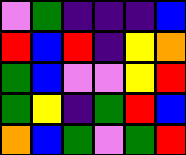[["violet", "green", "indigo", "indigo", "indigo", "blue"], ["red", "blue", "red", "indigo", "yellow", "orange"], ["green", "blue", "violet", "violet", "yellow", "red"], ["green", "yellow", "indigo", "green", "red", "blue"], ["orange", "blue", "green", "violet", "green", "red"]]